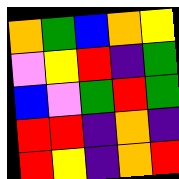[["orange", "green", "blue", "orange", "yellow"], ["violet", "yellow", "red", "indigo", "green"], ["blue", "violet", "green", "red", "green"], ["red", "red", "indigo", "orange", "indigo"], ["red", "yellow", "indigo", "orange", "red"]]